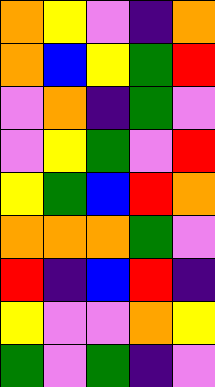[["orange", "yellow", "violet", "indigo", "orange"], ["orange", "blue", "yellow", "green", "red"], ["violet", "orange", "indigo", "green", "violet"], ["violet", "yellow", "green", "violet", "red"], ["yellow", "green", "blue", "red", "orange"], ["orange", "orange", "orange", "green", "violet"], ["red", "indigo", "blue", "red", "indigo"], ["yellow", "violet", "violet", "orange", "yellow"], ["green", "violet", "green", "indigo", "violet"]]